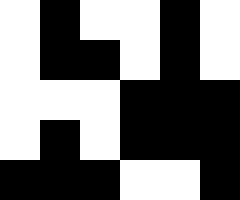[["white", "black", "white", "white", "black", "white"], ["white", "black", "black", "white", "black", "white"], ["white", "white", "white", "black", "black", "black"], ["white", "black", "white", "black", "black", "black"], ["black", "black", "black", "white", "white", "black"]]